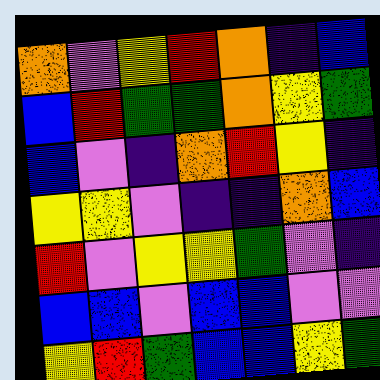[["orange", "violet", "yellow", "red", "orange", "indigo", "blue"], ["blue", "red", "green", "green", "orange", "yellow", "green"], ["blue", "violet", "indigo", "orange", "red", "yellow", "indigo"], ["yellow", "yellow", "violet", "indigo", "indigo", "orange", "blue"], ["red", "violet", "yellow", "yellow", "green", "violet", "indigo"], ["blue", "blue", "violet", "blue", "blue", "violet", "violet"], ["yellow", "red", "green", "blue", "blue", "yellow", "green"]]